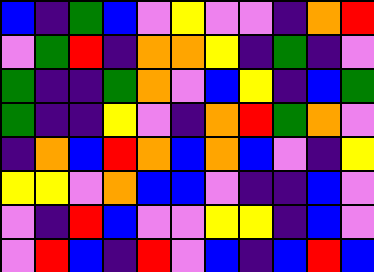[["blue", "indigo", "green", "blue", "violet", "yellow", "violet", "violet", "indigo", "orange", "red"], ["violet", "green", "red", "indigo", "orange", "orange", "yellow", "indigo", "green", "indigo", "violet"], ["green", "indigo", "indigo", "green", "orange", "violet", "blue", "yellow", "indigo", "blue", "green"], ["green", "indigo", "indigo", "yellow", "violet", "indigo", "orange", "red", "green", "orange", "violet"], ["indigo", "orange", "blue", "red", "orange", "blue", "orange", "blue", "violet", "indigo", "yellow"], ["yellow", "yellow", "violet", "orange", "blue", "blue", "violet", "indigo", "indigo", "blue", "violet"], ["violet", "indigo", "red", "blue", "violet", "violet", "yellow", "yellow", "indigo", "blue", "violet"], ["violet", "red", "blue", "indigo", "red", "violet", "blue", "indigo", "blue", "red", "blue"]]